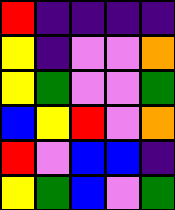[["red", "indigo", "indigo", "indigo", "indigo"], ["yellow", "indigo", "violet", "violet", "orange"], ["yellow", "green", "violet", "violet", "green"], ["blue", "yellow", "red", "violet", "orange"], ["red", "violet", "blue", "blue", "indigo"], ["yellow", "green", "blue", "violet", "green"]]